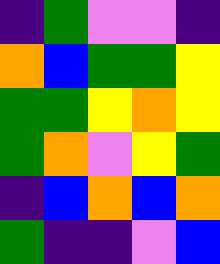[["indigo", "green", "violet", "violet", "indigo"], ["orange", "blue", "green", "green", "yellow"], ["green", "green", "yellow", "orange", "yellow"], ["green", "orange", "violet", "yellow", "green"], ["indigo", "blue", "orange", "blue", "orange"], ["green", "indigo", "indigo", "violet", "blue"]]